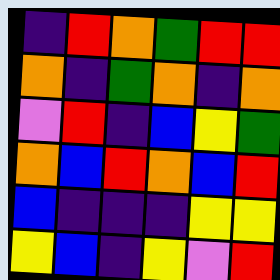[["indigo", "red", "orange", "green", "red", "red"], ["orange", "indigo", "green", "orange", "indigo", "orange"], ["violet", "red", "indigo", "blue", "yellow", "green"], ["orange", "blue", "red", "orange", "blue", "red"], ["blue", "indigo", "indigo", "indigo", "yellow", "yellow"], ["yellow", "blue", "indigo", "yellow", "violet", "red"]]